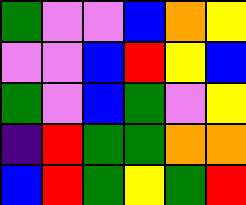[["green", "violet", "violet", "blue", "orange", "yellow"], ["violet", "violet", "blue", "red", "yellow", "blue"], ["green", "violet", "blue", "green", "violet", "yellow"], ["indigo", "red", "green", "green", "orange", "orange"], ["blue", "red", "green", "yellow", "green", "red"]]